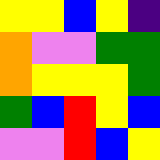[["yellow", "yellow", "blue", "yellow", "indigo"], ["orange", "violet", "violet", "green", "green"], ["orange", "yellow", "yellow", "yellow", "green"], ["green", "blue", "red", "yellow", "blue"], ["violet", "violet", "red", "blue", "yellow"]]